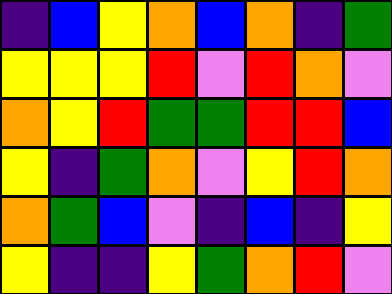[["indigo", "blue", "yellow", "orange", "blue", "orange", "indigo", "green"], ["yellow", "yellow", "yellow", "red", "violet", "red", "orange", "violet"], ["orange", "yellow", "red", "green", "green", "red", "red", "blue"], ["yellow", "indigo", "green", "orange", "violet", "yellow", "red", "orange"], ["orange", "green", "blue", "violet", "indigo", "blue", "indigo", "yellow"], ["yellow", "indigo", "indigo", "yellow", "green", "orange", "red", "violet"]]